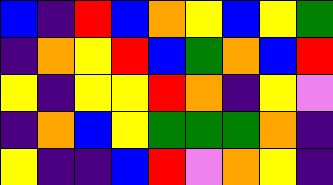[["blue", "indigo", "red", "blue", "orange", "yellow", "blue", "yellow", "green"], ["indigo", "orange", "yellow", "red", "blue", "green", "orange", "blue", "red"], ["yellow", "indigo", "yellow", "yellow", "red", "orange", "indigo", "yellow", "violet"], ["indigo", "orange", "blue", "yellow", "green", "green", "green", "orange", "indigo"], ["yellow", "indigo", "indigo", "blue", "red", "violet", "orange", "yellow", "indigo"]]